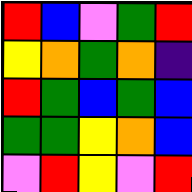[["red", "blue", "violet", "green", "red"], ["yellow", "orange", "green", "orange", "indigo"], ["red", "green", "blue", "green", "blue"], ["green", "green", "yellow", "orange", "blue"], ["violet", "red", "yellow", "violet", "red"]]